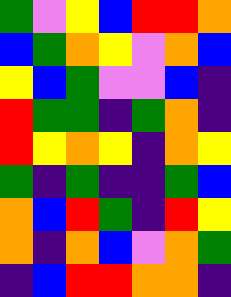[["green", "violet", "yellow", "blue", "red", "red", "orange"], ["blue", "green", "orange", "yellow", "violet", "orange", "blue"], ["yellow", "blue", "green", "violet", "violet", "blue", "indigo"], ["red", "green", "green", "indigo", "green", "orange", "indigo"], ["red", "yellow", "orange", "yellow", "indigo", "orange", "yellow"], ["green", "indigo", "green", "indigo", "indigo", "green", "blue"], ["orange", "blue", "red", "green", "indigo", "red", "yellow"], ["orange", "indigo", "orange", "blue", "violet", "orange", "green"], ["indigo", "blue", "red", "red", "orange", "orange", "indigo"]]